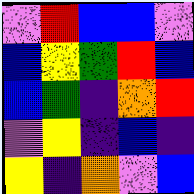[["violet", "red", "blue", "blue", "violet"], ["blue", "yellow", "green", "red", "blue"], ["blue", "green", "indigo", "orange", "red"], ["violet", "yellow", "indigo", "blue", "indigo"], ["yellow", "indigo", "orange", "violet", "blue"]]